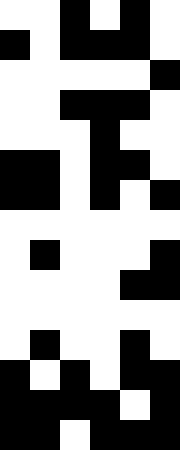[["white", "white", "black", "white", "black", "white"], ["black", "white", "black", "black", "black", "white"], ["white", "white", "white", "white", "white", "black"], ["white", "white", "black", "black", "black", "white"], ["white", "white", "white", "black", "white", "white"], ["black", "black", "white", "black", "black", "white"], ["black", "black", "white", "black", "white", "black"], ["white", "white", "white", "white", "white", "white"], ["white", "black", "white", "white", "white", "black"], ["white", "white", "white", "white", "black", "black"], ["white", "white", "white", "white", "white", "white"], ["white", "black", "white", "white", "black", "white"], ["black", "white", "black", "white", "black", "black"], ["black", "black", "black", "black", "white", "black"], ["black", "black", "white", "black", "black", "black"]]